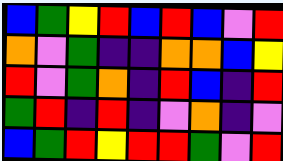[["blue", "green", "yellow", "red", "blue", "red", "blue", "violet", "red"], ["orange", "violet", "green", "indigo", "indigo", "orange", "orange", "blue", "yellow"], ["red", "violet", "green", "orange", "indigo", "red", "blue", "indigo", "red"], ["green", "red", "indigo", "red", "indigo", "violet", "orange", "indigo", "violet"], ["blue", "green", "red", "yellow", "red", "red", "green", "violet", "red"]]